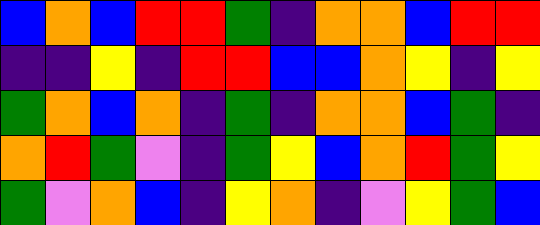[["blue", "orange", "blue", "red", "red", "green", "indigo", "orange", "orange", "blue", "red", "red"], ["indigo", "indigo", "yellow", "indigo", "red", "red", "blue", "blue", "orange", "yellow", "indigo", "yellow"], ["green", "orange", "blue", "orange", "indigo", "green", "indigo", "orange", "orange", "blue", "green", "indigo"], ["orange", "red", "green", "violet", "indigo", "green", "yellow", "blue", "orange", "red", "green", "yellow"], ["green", "violet", "orange", "blue", "indigo", "yellow", "orange", "indigo", "violet", "yellow", "green", "blue"]]